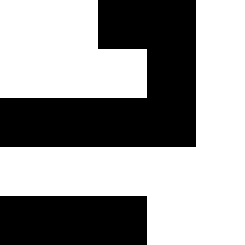[["white", "white", "black", "black", "white"], ["white", "white", "white", "black", "white"], ["black", "black", "black", "black", "white"], ["white", "white", "white", "white", "white"], ["black", "black", "black", "white", "white"]]